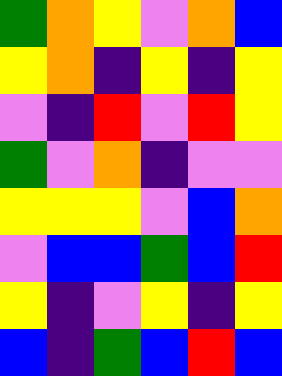[["green", "orange", "yellow", "violet", "orange", "blue"], ["yellow", "orange", "indigo", "yellow", "indigo", "yellow"], ["violet", "indigo", "red", "violet", "red", "yellow"], ["green", "violet", "orange", "indigo", "violet", "violet"], ["yellow", "yellow", "yellow", "violet", "blue", "orange"], ["violet", "blue", "blue", "green", "blue", "red"], ["yellow", "indigo", "violet", "yellow", "indigo", "yellow"], ["blue", "indigo", "green", "blue", "red", "blue"]]